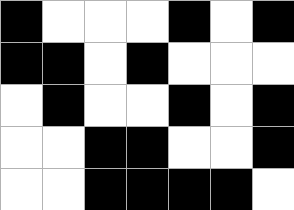[["black", "white", "white", "white", "black", "white", "black"], ["black", "black", "white", "black", "white", "white", "white"], ["white", "black", "white", "white", "black", "white", "black"], ["white", "white", "black", "black", "white", "white", "black"], ["white", "white", "black", "black", "black", "black", "white"]]